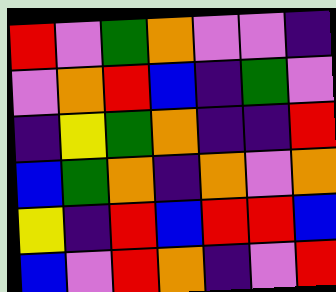[["red", "violet", "green", "orange", "violet", "violet", "indigo"], ["violet", "orange", "red", "blue", "indigo", "green", "violet"], ["indigo", "yellow", "green", "orange", "indigo", "indigo", "red"], ["blue", "green", "orange", "indigo", "orange", "violet", "orange"], ["yellow", "indigo", "red", "blue", "red", "red", "blue"], ["blue", "violet", "red", "orange", "indigo", "violet", "red"]]